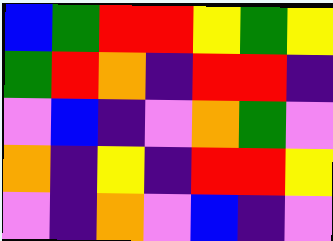[["blue", "green", "red", "red", "yellow", "green", "yellow"], ["green", "red", "orange", "indigo", "red", "red", "indigo"], ["violet", "blue", "indigo", "violet", "orange", "green", "violet"], ["orange", "indigo", "yellow", "indigo", "red", "red", "yellow"], ["violet", "indigo", "orange", "violet", "blue", "indigo", "violet"]]